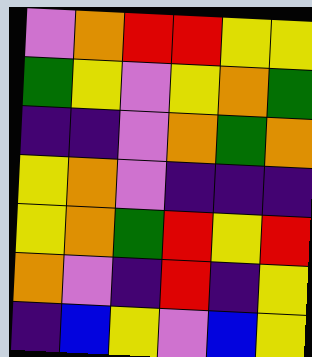[["violet", "orange", "red", "red", "yellow", "yellow"], ["green", "yellow", "violet", "yellow", "orange", "green"], ["indigo", "indigo", "violet", "orange", "green", "orange"], ["yellow", "orange", "violet", "indigo", "indigo", "indigo"], ["yellow", "orange", "green", "red", "yellow", "red"], ["orange", "violet", "indigo", "red", "indigo", "yellow"], ["indigo", "blue", "yellow", "violet", "blue", "yellow"]]